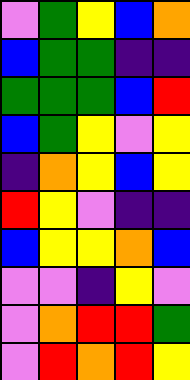[["violet", "green", "yellow", "blue", "orange"], ["blue", "green", "green", "indigo", "indigo"], ["green", "green", "green", "blue", "red"], ["blue", "green", "yellow", "violet", "yellow"], ["indigo", "orange", "yellow", "blue", "yellow"], ["red", "yellow", "violet", "indigo", "indigo"], ["blue", "yellow", "yellow", "orange", "blue"], ["violet", "violet", "indigo", "yellow", "violet"], ["violet", "orange", "red", "red", "green"], ["violet", "red", "orange", "red", "yellow"]]